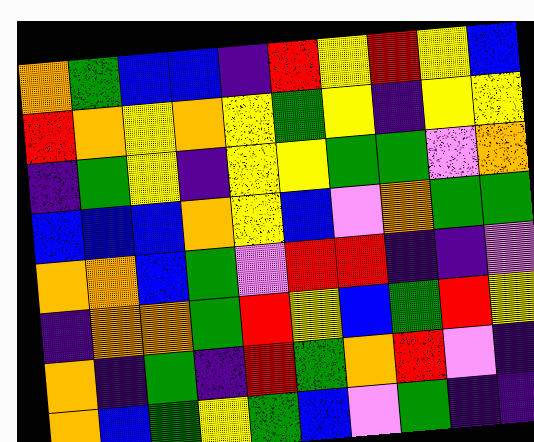[["orange", "green", "blue", "blue", "indigo", "red", "yellow", "red", "yellow", "blue"], ["red", "orange", "yellow", "orange", "yellow", "green", "yellow", "indigo", "yellow", "yellow"], ["indigo", "green", "yellow", "indigo", "yellow", "yellow", "green", "green", "violet", "orange"], ["blue", "blue", "blue", "orange", "yellow", "blue", "violet", "orange", "green", "green"], ["orange", "orange", "blue", "green", "violet", "red", "red", "indigo", "indigo", "violet"], ["indigo", "orange", "orange", "green", "red", "yellow", "blue", "green", "red", "yellow"], ["orange", "indigo", "green", "indigo", "red", "green", "orange", "red", "violet", "indigo"], ["orange", "blue", "green", "yellow", "green", "blue", "violet", "green", "indigo", "indigo"]]